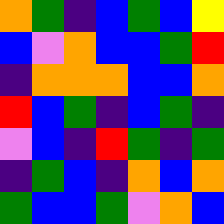[["orange", "green", "indigo", "blue", "green", "blue", "yellow"], ["blue", "violet", "orange", "blue", "blue", "green", "red"], ["indigo", "orange", "orange", "orange", "blue", "blue", "orange"], ["red", "blue", "green", "indigo", "blue", "green", "indigo"], ["violet", "blue", "indigo", "red", "green", "indigo", "green"], ["indigo", "green", "blue", "indigo", "orange", "blue", "orange"], ["green", "blue", "blue", "green", "violet", "orange", "blue"]]